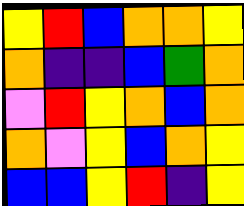[["yellow", "red", "blue", "orange", "orange", "yellow"], ["orange", "indigo", "indigo", "blue", "green", "orange"], ["violet", "red", "yellow", "orange", "blue", "orange"], ["orange", "violet", "yellow", "blue", "orange", "yellow"], ["blue", "blue", "yellow", "red", "indigo", "yellow"]]